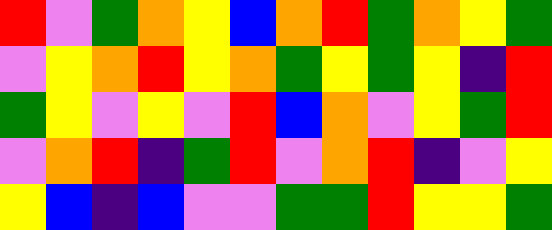[["red", "violet", "green", "orange", "yellow", "blue", "orange", "red", "green", "orange", "yellow", "green"], ["violet", "yellow", "orange", "red", "yellow", "orange", "green", "yellow", "green", "yellow", "indigo", "red"], ["green", "yellow", "violet", "yellow", "violet", "red", "blue", "orange", "violet", "yellow", "green", "red"], ["violet", "orange", "red", "indigo", "green", "red", "violet", "orange", "red", "indigo", "violet", "yellow"], ["yellow", "blue", "indigo", "blue", "violet", "violet", "green", "green", "red", "yellow", "yellow", "green"]]